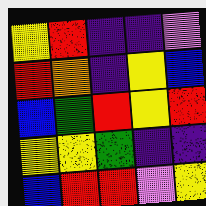[["yellow", "red", "indigo", "indigo", "violet"], ["red", "orange", "indigo", "yellow", "blue"], ["blue", "green", "red", "yellow", "red"], ["yellow", "yellow", "green", "indigo", "indigo"], ["blue", "red", "red", "violet", "yellow"]]